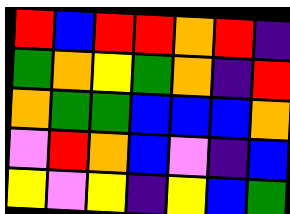[["red", "blue", "red", "red", "orange", "red", "indigo"], ["green", "orange", "yellow", "green", "orange", "indigo", "red"], ["orange", "green", "green", "blue", "blue", "blue", "orange"], ["violet", "red", "orange", "blue", "violet", "indigo", "blue"], ["yellow", "violet", "yellow", "indigo", "yellow", "blue", "green"]]